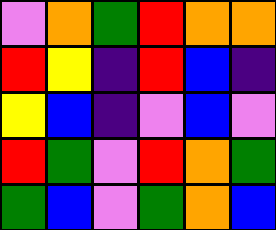[["violet", "orange", "green", "red", "orange", "orange"], ["red", "yellow", "indigo", "red", "blue", "indigo"], ["yellow", "blue", "indigo", "violet", "blue", "violet"], ["red", "green", "violet", "red", "orange", "green"], ["green", "blue", "violet", "green", "orange", "blue"]]